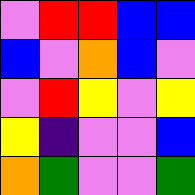[["violet", "red", "red", "blue", "blue"], ["blue", "violet", "orange", "blue", "violet"], ["violet", "red", "yellow", "violet", "yellow"], ["yellow", "indigo", "violet", "violet", "blue"], ["orange", "green", "violet", "violet", "green"]]